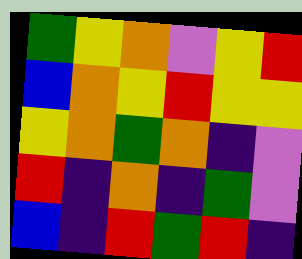[["green", "yellow", "orange", "violet", "yellow", "red"], ["blue", "orange", "yellow", "red", "yellow", "yellow"], ["yellow", "orange", "green", "orange", "indigo", "violet"], ["red", "indigo", "orange", "indigo", "green", "violet"], ["blue", "indigo", "red", "green", "red", "indigo"]]